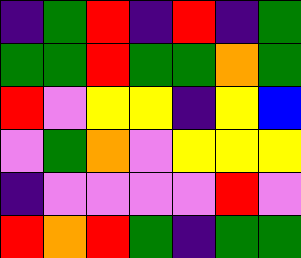[["indigo", "green", "red", "indigo", "red", "indigo", "green"], ["green", "green", "red", "green", "green", "orange", "green"], ["red", "violet", "yellow", "yellow", "indigo", "yellow", "blue"], ["violet", "green", "orange", "violet", "yellow", "yellow", "yellow"], ["indigo", "violet", "violet", "violet", "violet", "red", "violet"], ["red", "orange", "red", "green", "indigo", "green", "green"]]